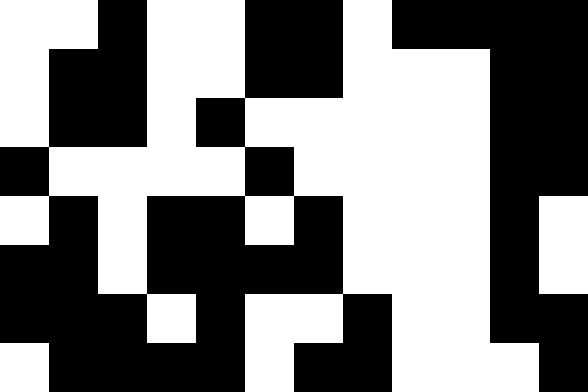[["white", "white", "black", "white", "white", "black", "black", "white", "black", "black", "black", "black"], ["white", "black", "black", "white", "white", "black", "black", "white", "white", "white", "black", "black"], ["white", "black", "black", "white", "black", "white", "white", "white", "white", "white", "black", "black"], ["black", "white", "white", "white", "white", "black", "white", "white", "white", "white", "black", "black"], ["white", "black", "white", "black", "black", "white", "black", "white", "white", "white", "black", "white"], ["black", "black", "white", "black", "black", "black", "black", "white", "white", "white", "black", "white"], ["black", "black", "black", "white", "black", "white", "white", "black", "white", "white", "black", "black"], ["white", "black", "black", "black", "black", "white", "black", "black", "white", "white", "white", "black"]]